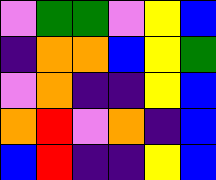[["violet", "green", "green", "violet", "yellow", "blue"], ["indigo", "orange", "orange", "blue", "yellow", "green"], ["violet", "orange", "indigo", "indigo", "yellow", "blue"], ["orange", "red", "violet", "orange", "indigo", "blue"], ["blue", "red", "indigo", "indigo", "yellow", "blue"]]